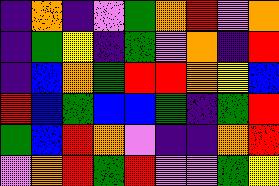[["indigo", "orange", "indigo", "violet", "green", "orange", "red", "violet", "orange"], ["indigo", "green", "yellow", "indigo", "green", "violet", "orange", "indigo", "red"], ["indigo", "blue", "orange", "green", "red", "red", "orange", "yellow", "blue"], ["red", "blue", "green", "blue", "blue", "green", "indigo", "green", "red"], ["green", "blue", "red", "orange", "violet", "indigo", "indigo", "orange", "red"], ["violet", "orange", "red", "green", "red", "violet", "violet", "green", "yellow"]]